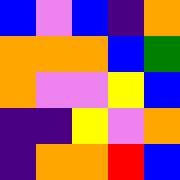[["blue", "violet", "blue", "indigo", "orange"], ["orange", "orange", "orange", "blue", "green"], ["orange", "violet", "violet", "yellow", "blue"], ["indigo", "indigo", "yellow", "violet", "orange"], ["indigo", "orange", "orange", "red", "blue"]]